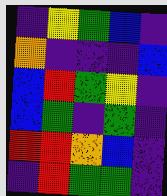[["indigo", "yellow", "green", "blue", "indigo"], ["orange", "indigo", "indigo", "indigo", "blue"], ["blue", "red", "green", "yellow", "indigo"], ["blue", "green", "indigo", "green", "indigo"], ["red", "red", "orange", "blue", "indigo"], ["indigo", "red", "green", "green", "indigo"]]